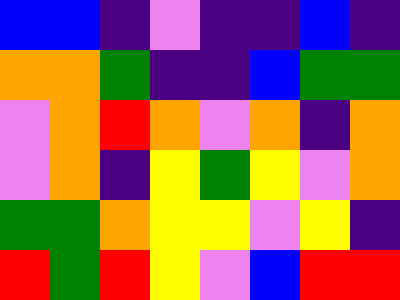[["blue", "blue", "indigo", "violet", "indigo", "indigo", "blue", "indigo"], ["orange", "orange", "green", "indigo", "indigo", "blue", "green", "green"], ["violet", "orange", "red", "orange", "violet", "orange", "indigo", "orange"], ["violet", "orange", "indigo", "yellow", "green", "yellow", "violet", "orange"], ["green", "green", "orange", "yellow", "yellow", "violet", "yellow", "indigo"], ["red", "green", "red", "yellow", "violet", "blue", "red", "red"]]